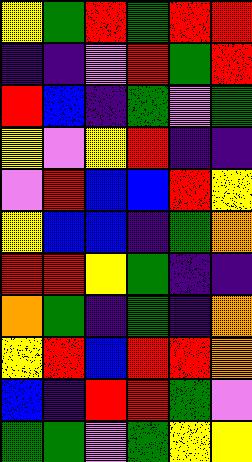[["yellow", "green", "red", "green", "red", "red"], ["indigo", "indigo", "violet", "red", "green", "red"], ["red", "blue", "indigo", "green", "violet", "green"], ["yellow", "violet", "yellow", "red", "indigo", "indigo"], ["violet", "red", "blue", "blue", "red", "yellow"], ["yellow", "blue", "blue", "indigo", "green", "orange"], ["red", "red", "yellow", "green", "indigo", "indigo"], ["orange", "green", "indigo", "green", "indigo", "orange"], ["yellow", "red", "blue", "red", "red", "orange"], ["blue", "indigo", "red", "red", "green", "violet"], ["green", "green", "violet", "green", "yellow", "yellow"]]